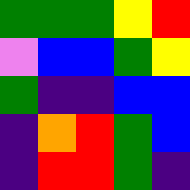[["green", "green", "green", "yellow", "red"], ["violet", "blue", "blue", "green", "yellow"], ["green", "indigo", "indigo", "blue", "blue"], ["indigo", "orange", "red", "green", "blue"], ["indigo", "red", "red", "green", "indigo"]]